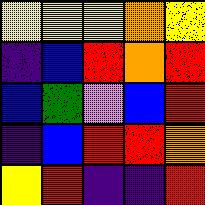[["yellow", "yellow", "yellow", "orange", "yellow"], ["indigo", "blue", "red", "orange", "red"], ["blue", "green", "violet", "blue", "red"], ["indigo", "blue", "red", "red", "orange"], ["yellow", "red", "indigo", "indigo", "red"]]